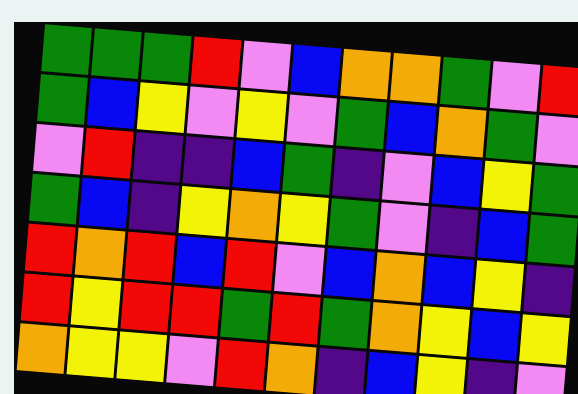[["green", "green", "green", "red", "violet", "blue", "orange", "orange", "green", "violet", "red"], ["green", "blue", "yellow", "violet", "yellow", "violet", "green", "blue", "orange", "green", "violet"], ["violet", "red", "indigo", "indigo", "blue", "green", "indigo", "violet", "blue", "yellow", "green"], ["green", "blue", "indigo", "yellow", "orange", "yellow", "green", "violet", "indigo", "blue", "green"], ["red", "orange", "red", "blue", "red", "violet", "blue", "orange", "blue", "yellow", "indigo"], ["red", "yellow", "red", "red", "green", "red", "green", "orange", "yellow", "blue", "yellow"], ["orange", "yellow", "yellow", "violet", "red", "orange", "indigo", "blue", "yellow", "indigo", "violet"]]